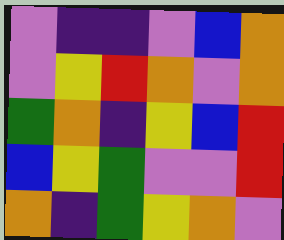[["violet", "indigo", "indigo", "violet", "blue", "orange"], ["violet", "yellow", "red", "orange", "violet", "orange"], ["green", "orange", "indigo", "yellow", "blue", "red"], ["blue", "yellow", "green", "violet", "violet", "red"], ["orange", "indigo", "green", "yellow", "orange", "violet"]]